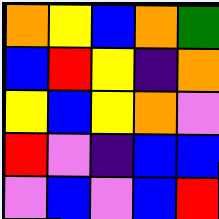[["orange", "yellow", "blue", "orange", "green"], ["blue", "red", "yellow", "indigo", "orange"], ["yellow", "blue", "yellow", "orange", "violet"], ["red", "violet", "indigo", "blue", "blue"], ["violet", "blue", "violet", "blue", "red"]]